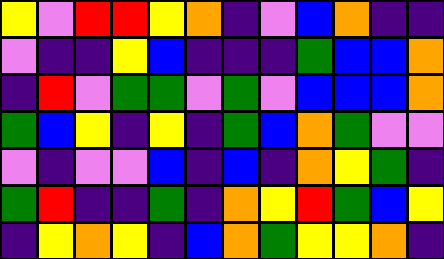[["yellow", "violet", "red", "red", "yellow", "orange", "indigo", "violet", "blue", "orange", "indigo", "indigo"], ["violet", "indigo", "indigo", "yellow", "blue", "indigo", "indigo", "indigo", "green", "blue", "blue", "orange"], ["indigo", "red", "violet", "green", "green", "violet", "green", "violet", "blue", "blue", "blue", "orange"], ["green", "blue", "yellow", "indigo", "yellow", "indigo", "green", "blue", "orange", "green", "violet", "violet"], ["violet", "indigo", "violet", "violet", "blue", "indigo", "blue", "indigo", "orange", "yellow", "green", "indigo"], ["green", "red", "indigo", "indigo", "green", "indigo", "orange", "yellow", "red", "green", "blue", "yellow"], ["indigo", "yellow", "orange", "yellow", "indigo", "blue", "orange", "green", "yellow", "yellow", "orange", "indigo"]]